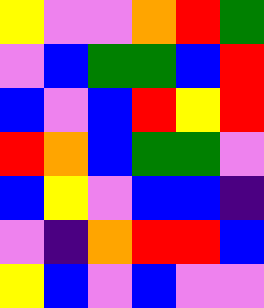[["yellow", "violet", "violet", "orange", "red", "green"], ["violet", "blue", "green", "green", "blue", "red"], ["blue", "violet", "blue", "red", "yellow", "red"], ["red", "orange", "blue", "green", "green", "violet"], ["blue", "yellow", "violet", "blue", "blue", "indigo"], ["violet", "indigo", "orange", "red", "red", "blue"], ["yellow", "blue", "violet", "blue", "violet", "violet"]]